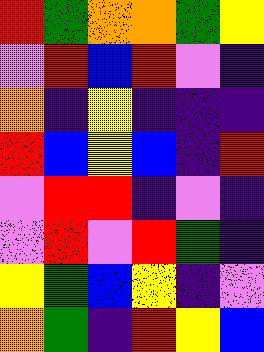[["red", "green", "orange", "orange", "green", "yellow"], ["violet", "red", "blue", "red", "violet", "indigo"], ["orange", "indigo", "yellow", "indigo", "indigo", "indigo"], ["red", "blue", "yellow", "blue", "indigo", "red"], ["violet", "red", "red", "indigo", "violet", "indigo"], ["violet", "red", "violet", "red", "green", "indigo"], ["yellow", "green", "blue", "yellow", "indigo", "violet"], ["orange", "green", "indigo", "red", "yellow", "blue"]]